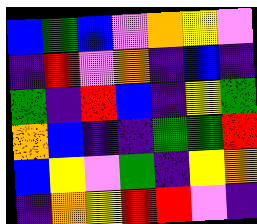[["blue", "green", "blue", "violet", "orange", "yellow", "violet"], ["indigo", "red", "violet", "orange", "indigo", "blue", "indigo"], ["green", "indigo", "red", "blue", "indigo", "yellow", "green"], ["orange", "blue", "indigo", "indigo", "green", "green", "red"], ["blue", "yellow", "violet", "green", "indigo", "yellow", "orange"], ["indigo", "orange", "yellow", "red", "red", "violet", "indigo"]]